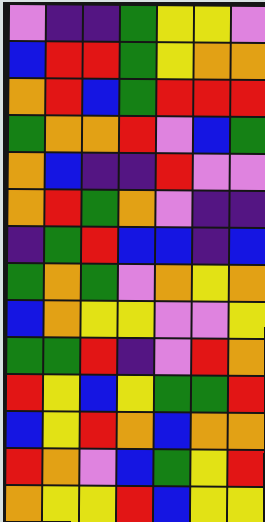[["violet", "indigo", "indigo", "green", "yellow", "yellow", "violet"], ["blue", "red", "red", "green", "yellow", "orange", "orange"], ["orange", "red", "blue", "green", "red", "red", "red"], ["green", "orange", "orange", "red", "violet", "blue", "green"], ["orange", "blue", "indigo", "indigo", "red", "violet", "violet"], ["orange", "red", "green", "orange", "violet", "indigo", "indigo"], ["indigo", "green", "red", "blue", "blue", "indigo", "blue"], ["green", "orange", "green", "violet", "orange", "yellow", "orange"], ["blue", "orange", "yellow", "yellow", "violet", "violet", "yellow"], ["green", "green", "red", "indigo", "violet", "red", "orange"], ["red", "yellow", "blue", "yellow", "green", "green", "red"], ["blue", "yellow", "red", "orange", "blue", "orange", "orange"], ["red", "orange", "violet", "blue", "green", "yellow", "red"], ["orange", "yellow", "yellow", "red", "blue", "yellow", "yellow"]]